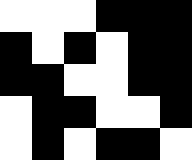[["white", "white", "white", "black", "black", "black"], ["black", "white", "black", "white", "black", "black"], ["black", "black", "white", "white", "black", "black"], ["white", "black", "black", "white", "white", "black"], ["white", "black", "white", "black", "black", "white"]]